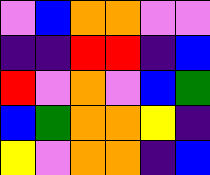[["violet", "blue", "orange", "orange", "violet", "violet"], ["indigo", "indigo", "red", "red", "indigo", "blue"], ["red", "violet", "orange", "violet", "blue", "green"], ["blue", "green", "orange", "orange", "yellow", "indigo"], ["yellow", "violet", "orange", "orange", "indigo", "blue"]]